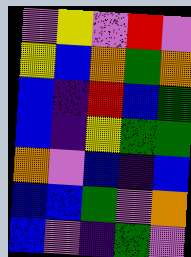[["violet", "yellow", "violet", "red", "violet"], ["yellow", "blue", "orange", "green", "orange"], ["blue", "indigo", "red", "blue", "green"], ["blue", "indigo", "yellow", "green", "green"], ["orange", "violet", "blue", "indigo", "blue"], ["blue", "blue", "green", "violet", "orange"], ["blue", "violet", "indigo", "green", "violet"]]